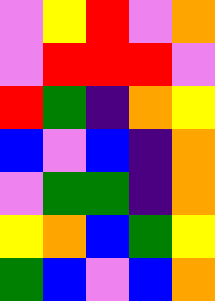[["violet", "yellow", "red", "violet", "orange"], ["violet", "red", "red", "red", "violet"], ["red", "green", "indigo", "orange", "yellow"], ["blue", "violet", "blue", "indigo", "orange"], ["violet", "green", "green", "indigo", "orange"], ["yellow", "orange", "blue", "green", "yellow"], ["green", "blue", "violet", "blue", "orange"]]